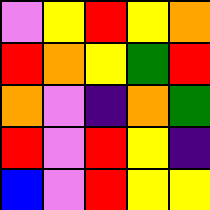[["violet", "yellow", "red", "yellow", "orange"], ["red", "orange", "yellow", "green", "red"], ["orange", "violet", "indigo", "orange", "green"], ["red", "violet", "red", "yellow", "indigo"], ["blue", "violet", "red", "yellow", "yellow"]]